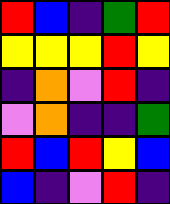[["red", "blue", "indigo", "green", "red"], ["yellow", "yellow", "yellow", "red", "yellow"], ["indigo", "orange", "violet", "red", "indigo"], ["violet", "orange", "indigo", "indigo", "green"], ["red", "blue", "red", "yellow", "blue"], ["blue", "indigo", "violet", "red", "indigo"]]